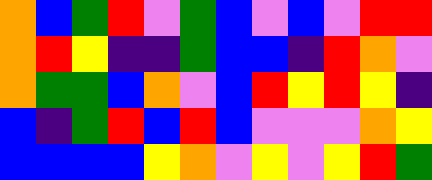[["orange", "blue", "green", "red", "violet", "green", "blue", "violet", "blue", "violet", "red", "red"], ["orange", "red", "yellow", "indigo", "indigo", "green", "blue", "blue", "indigo", "red", "orange", "violet"], ["orange", "green", "green", "blue", "orange", "violet", "blue", "red", "yellow", "red", "yellow", "indigo"], ["blue", "indigo", "green", "red", "blue", "red", "blue", "violet", "violet", "violet", "orange", "yellow"], ["blue", "blue", "blue", "blue", "yellow", "orange", "violet", "yellow", "violet", "yellow", "red", "green"]]